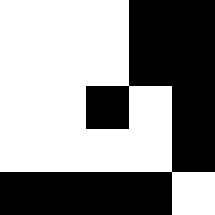[["white", "white", "white", "black", "black"], ["white", "white", "white", "black", "black"], ["white", "white", "black", "white", "black"], ["white", "white", "white", "white", "black"], ["black", "black", "black", "black", "white"]]